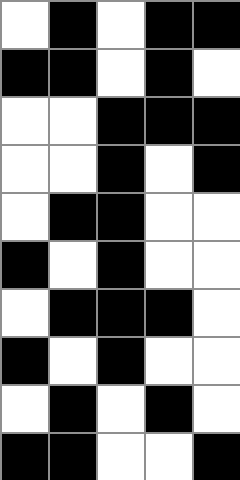[["white", "black", "white", "black", "black"], ["black", "black", "white", "black", "white"], ["white", "white", "black", "black", "black"], ["white", "white", "black", "white", "black"], ["white", "black", "black", "white", "white"], ["black", "white", "black", "white", "white"], ["white", "black", "black", "black", "white"], ["black", "white", "black", "white", "white"], ["white", "black", "white", "black", "white"], ["black", "black", "white", "white", "black"]]